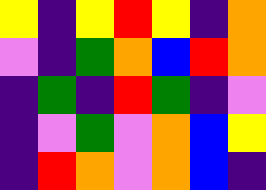[["yellow", "indigo", "yellow", "red", "yellow", "indigo", "orange"], ["violet", "indigo", "green", "orange", "blue", "red", "orange"], ["indigo", "green", "indigo", "red", "green", "indigo", "violet"], ["indigo", "violet", "green", "violet", "orange", "blue", "yellow"], ["indigo", "red", "orange", "violet", "orange", "blue", "indigo"]]